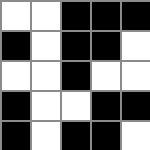[["white", "white", "black", "black", "black"], ["black", "white", "black", "black", "white"], ["white", "white", "black", "white", "white"], ["black", "white", "white", "black", "black"], ["black", "white", "black", "black", "white"]]